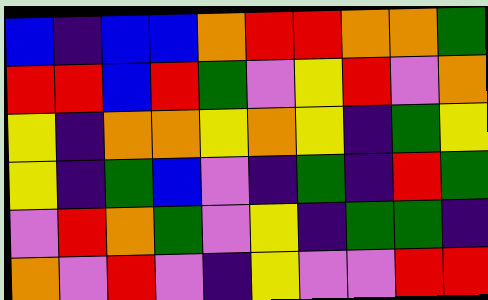[["blue", "indigo", "blue", "blue", "orange", "red", "red", "orange", "orange", "green"], ["red", "red", "blue", "red", "green", "violet", "yellow", "red", "violet", "orange"], ["yellow", "indigo", "orange", "orange", "yellow", "orange", "yellow", "indigo", "green", "yellow"], ["yellow", "indigo", "green", "blue", "violet", "indigo", "green", "indigo", "red", "green"], ["violet", "red", "orange", "green", "violet", "yellow", "indigo", "green", "green", "indigo"], ["orange", "violet", "red", "violet", "indigo", "yellow", "violet", "violet", "red", "red"]]